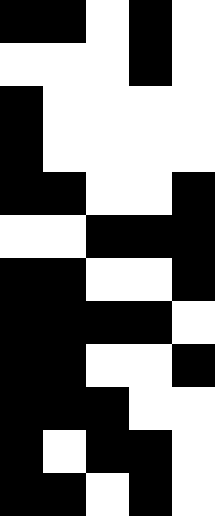[["black", "black", "white", "black", "white"], ["white", "white", "white", "black", "white"], ["black", "white", "white", "white", "white"], ["black", "white", "white", "white", "white"], ["black", "black", "white", "white", "black"], ["white", "white", "black", "black", "black"], ["black", "black", "white", "white", "black"], ["black", "black", "black", "black", "white"], ["black", "black", "white", "white", "black"], ["black", "black", "black", "white", "white"], ["black", "white", "black", "black", "white"], ["black", "black", "white", "black", "white"]]